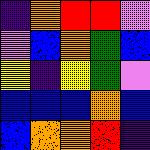[["indigo", "orange", "red", "red", "violet"], ["violet", "blue", "orange", "green", "blue"], ["yellow", "indigo", "yellow", "green", "violet"], ["blue", "blue", "blue", "orange", "blue"], ["blue", "orange", "orange", "red", "indigo"]]